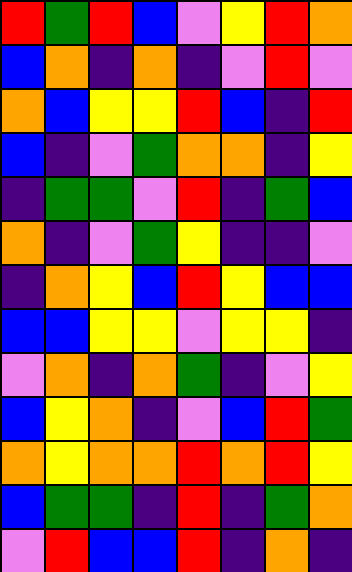[["red", "green", "red", "blue", "violet", "yellow", "red", "orange"], ["blue", "orange", "indigo", "orange", "indigo", "violet", "red", "violet"], ["orange", "blue", "yellow", "yellow", "red", "blue", "indigo", "red"], ["blue", "indigo", "violet", "green", "orange", "orange", "indigo", "yellow"], ["indigo", "green", "green", "violet", "red", "indigo", "green", "blue"], ["orange", "indigo", "violet", "green", "yellow", "indigo", "indigo", "violet"], ["indigo", "orange", "yellow", "blue", "red", "yellow", "blue", "blue"], ["blue", "blue", "yellow", "yellow", "violet", "yellow", "yellow", "indigo"], ["violet", "orange", "indigo", "orange", "green", "indigo", "violet", "yellow"], ["blue", "yellow", "orange", "indigo", "violet", "blue", "red", "green"], ["orange", "yellow", "orange", "orange", "red", "orange", "red", "yellow"], ["blue", "green", "green", "indigo", "red", "indigo", "green", "orange"], ["violet", "red", "blue", "blue", "red", "indigo", "orange", "indigo"]]